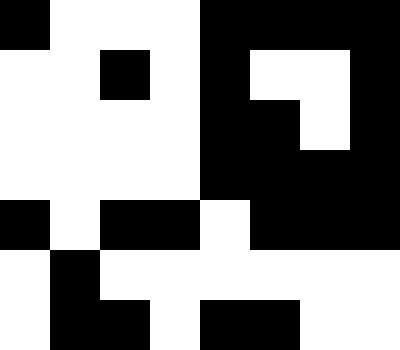[["black", "white", "white", "white", "black", "black", "black", "black"], ["white", "white", "black", "white", "black", "white", "white", "black"], ["white", "white", "white", "white", "black", "black", "white", "black"], ["white", "white", "white", "white", "black", "black", "black", "black"], ["black", "white", "black", "black", "white", "black", "black", "black"], ["white", "black", "white", "white", "white", "white", "white", "white"], ["white", "black", "black", "white", "black", "black", "white", "white"]]